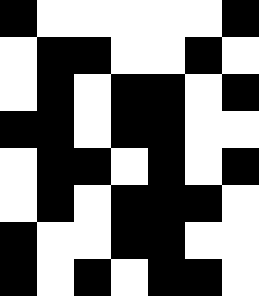[["black", "white", "white", "white", "white", "white", "black"], ["white", "black", "black", "white", "white", "black", "white"], ["white", "black", "white", "black", "black", "white", "black"], ["black", "black", "white", "black", "black", "white", "white"], ["white", "black", "black", "white", "black", "white", "black"], ["white", "black", "white", "black", "black", "black", "white"], ["black", "white", "white", "black", "black", "white", "white"], ["black", "white", "black", "white", "black", "black", "white"]]